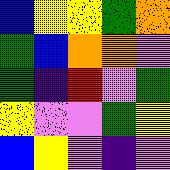[["blue", "yellow", "yellow", "green", "orange"], ["green", "blue", "orange", "orange", "violet"], ["green", "indigo", "red", "violet", "green"], ["yellow", "violet", "violet", "green", "yellow"], ["blue", "yellow", "violet", "indigo", "violet"]]